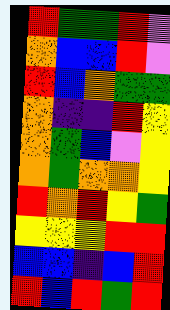[["red", "green", "green", "red", "violet"], ["orange", "blue", "blue", "red", "violet"], ["red", "blue", "orange", "green", "green"], ["orange", "indigo", "indigo", "red", "yellow"], ["orange", "green", "blue", "violet", "yellow"], ["orange", "green", "orange", "orange", "yellow"], ["red", "orange", "red", "yellow", "green"], ["yellow", "yellow", "yellow", "red", "red"], ["blue", "blue", "indigo", "blue", "red"], ["red", "blue", "red", "green", "red"]]